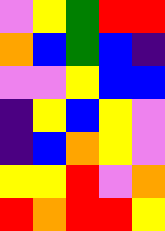[["violet", "yellow", "green", "red", "red"], ["orange", "blue", "green", "blue", "indigo"], ["violet", "violet", "yellow", "blue", "blue"], ["indigo", "yellow", "blue", "yellow", "violet"], ["indigo", "blue", "orange", "yellow", "violet"], ["yellow", "yellow", "red", "violet", "orange"], ["red", "orange", "red", "red", "yellow"]]